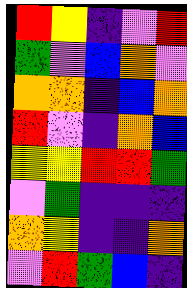[["red", "yellow", "indigo", "violet", "red"], ["green", "violet", "blue", "orange", "violet"], ["orange", "orange", "indigo", "blue", "orange"], ["red", "violet", "indigo", "orange", "blue"], ["yellow", "yellow", "red", "red", "green"], ["violet", "green", "indigo", "indigo", "indigo"], ["orange", "yellow", "indigo", "indigo", "orange"], ["violet", "red", "green", "blue", "indigo"]]